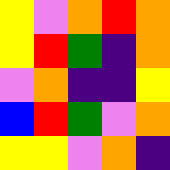[["yellow", "violet", "orange", "red", "orange"], ["yellow", "red", "green", "indigo", "orange"], ["violet", "orange", "indigo", "indigo", "yellow"], ["blue", "red", "green", "violet", "orange"], ["yellow", "yellow", "violet", "orange", "indigo"]]